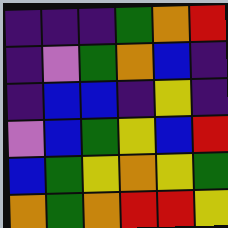[["indigo", "indigo", "indigo", "green", "orange", "red"], ["indigo", "violet", "green", "orange", "blue", "indigo"], ["indigo", "blue", "blue", "indigo", "yellow", "indigo"], ["violet", "blue", "green", "yellow", "blue", "red"], ["blue", "green", "yellow", "orange", "yellow", "green"], ["orange", "green", "orange", "red", "red", "yellow"]]